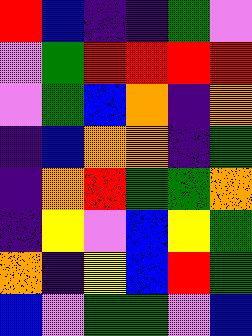[["red", "blue", "indigo", "indigo", "green", "violet"], ["violet", "green", "red", "red", "red", "red"], ["violet", "green", "blue", "orange", "indigo", "orange"], ["indigo", "blue", "orange", "orange", "indigo", "green"], ["indigo", "orange", "red", "green", "green", "orange"], ["indigo", "yellow", "violet", "blue", "yellow", "green"], ["orange", "indigo", "yellow", "blue", "red", "green"], ["blue", "violet", "green", "green", "violet", "blue"]]